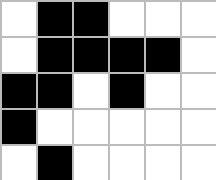[["white", "black", "black", "white", "white", "white"], ["white", "black", "black", "black", "black", "white"], ["black", "black", "white", "black", "white", "white"], ["black", "white", "white", "white", "white", "white"], ["white", "black", "white", "white", "white", "white"]]